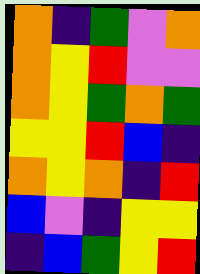[["orange", "indigo", "green", "violet", "orange"], ["orange", "yellow", "red", "violet", "violet"], ["orange", "yellow", "green", "orange", "green"], ["yellow", "yellow", "red", "blue", "indigo"], ["orange", "yellow", "orange", "indigo", "red"], ["blue", "violet", "indigo", "yellow", "yellow"], ["indigo", "blue", "green", "yellow", "red"]]